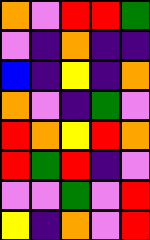[["orange", "violet", "red", "red", "green"], ["violet", "indigo", "orange", "indigo", "indigo"], ["blue", "indigo", "yellow", "indigo", "orange"], ["orange", "violet", "indigo", "green", "violet"], ["red", "orange", "yellow", "red", "orange"], ["red", "green", "red", "indigo", "violet"], ["violet", "violet", "green", "violet", "red"], ["yellow", "indigo", "orange", "violet", "red"]]